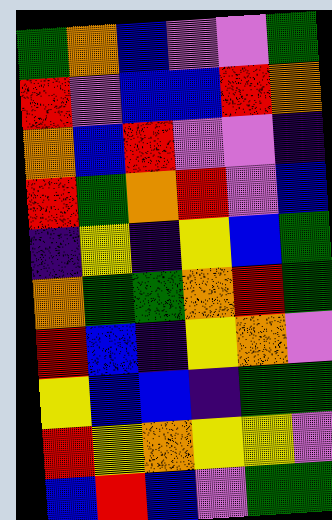[["green", "orange", "blue", "violet", "violet", "green"], ["red", "violet", "blue", "blue", "red", "orange"], ["orange", "blue", "red", "violet", "violet", "indigo"], ["red", "green", "orange", "red", "violet", "blue"], ["indigo", "yellow", "indigo", "yellow", "blue", "green"], ["orange", "green", "green", "orange", "red", "green"], ["red", "blue", "indigo", "yellow", "orange", "violet"], ["yellow", "blue", "blue", "indigo", "green", "green"], ["red", "yellow", "orange", "yellow", "yellow", "violet"], ["blue", "red", "blue", "violet", "green", "green"]]